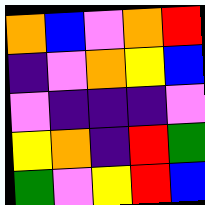[["orange", "blue", "violet", "orange", "red"], ["indigo", "violet", "orange", "yellow", "blue"], ["violet", "indigo", "indigo", "indigo", "violet"], ["yellow", "orange", "indigo", "red", "green"], ["green", "violet", "yellow", "red", "blue"]]